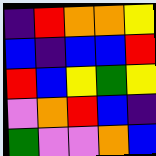[["indigo", "red", "orange", "orange", "yellow"], ["blue", "indigo", "blue", "blue", "red"], ["red", "blue", "yellow", "green", "yellow"], ["violet", "orange", "red", "blue", "indigo"], ["green", "violet", "violet", "orange", "blue"]]